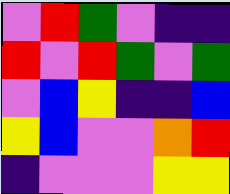[["violet", "red", "green", "violet", "indigo", "indigo"], ["red", "violet", "red", "green", "violet", "green"], ["violet", "blue", "yellow", "indigo", "indigo", "blue"], ["yellow", "blue", "violet", "violet", "orange", "red"], ["indigo", "violet", "violet", "violet", "yellow", "yellow"]]